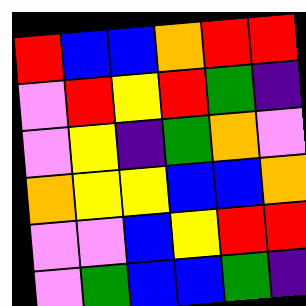[["red", "blue", "blue", "orange", "red", "red"], ["violet", "red", "yellow", "red", "green", "indigo"], ["violet", "yellow", "indigo", "green", "orange", "violet"], ["orange", "yellow", "yellow", "blue", "blue", "orange"], ["violet", "violet", "blue", "yellow", "red", "red"], ["violet", "green", "blue", "blue", "green", "indigo"]]